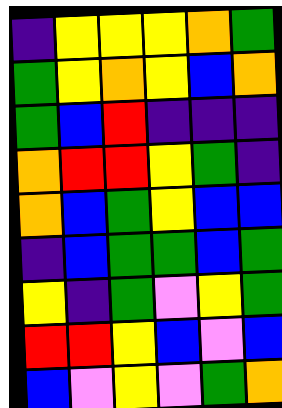[["indigo", "yellow", "yellow", "yellow", "orange", "green"], ["green", "yellow", "orange", "yellow", "blue", "orange"], ["green", "blue", "red", "indigo", "indigo", "indigo"], ["orange", "red", "red", "yellow", "green", "indigo"], ["orange", "blue", "green", "yellow", "blue", "blue"], ["indigo", "blue", "green", "green", "blue", "green"], ["yellow", "indigo", "green", "violet", "yellow", "green"], ["red", "red", "yellow", "blue", "violet", "blue"], ["blue", "violet", "yellow", "violet", "green", "orange"]]